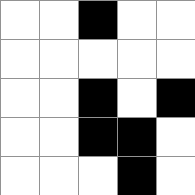[["white", "white", "black", "white", "white"], ["white", "white", "white", "white", "white"], ["white", "white", "black", "white", "black"], ["white", "white", "black", "black", "white"], ["white", "white", "white", "black", "white"]]